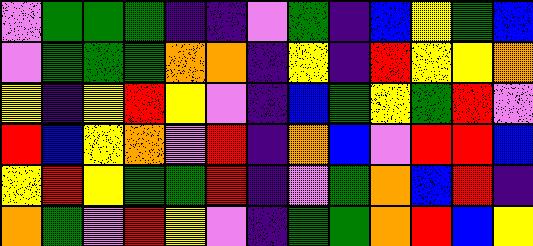[["violet", "green", "green", "green", "indigo", "indigo", "violet", "green", "indigo", "blue", "yellow", "green", "blue"], ["violet", "green", "green", "green", "orange", "orange", "indigo", "yellow", "indigo", "red", "yellow", "yellow", "orange"], ["yellow", "indigo", "yellow", "red", "yellow", "violet", "indigo", "blue", "green", "yellow", "green", "red", "violet"], ["red", "blue", "yellow", "orange", "violet", "red", "indigo", "orange", "blue", "violet", "red", "red", "blue"], ["yellow", "red", "yellow", "green", "green", "red", "indigo", "violet", "green", "orange", "blue", "red", "indigo"], ["orange", "green", "violet", "red", "yellow", "violet", "indigo", "green", "green", "orange", "red", "blue", "yellow"]]